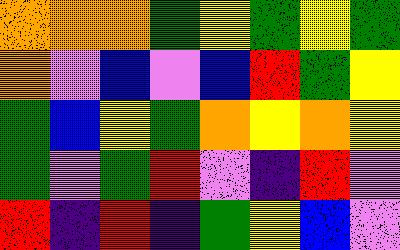[["orange", "orange", "orange", "green", "yellow", "green", "yellow", "green"], ["orange", "violet", "blue", "violet", "blue", "red", "green", "yellow"], ["green", "blue", "yellow", "green", "orange", "yellow", "orange", "yellow"], ["green", "violet", "green", "red", "violet", "indigo", "red", "violet"], ["red", "indigo", "red", "indigo", "green", "yellow", "blue", "violet"]]